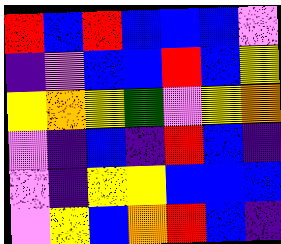[["red", "blue", "red", "blue", "blue", "blue", "violet"], ["indigo", "violet", "blue", "blue", "red", "blue", "yellow"], ["yellow", "orange", "yellow", "green", "violet", "yellow", "orange"], ["violet", "indigo", "blue", "indigo", "red", "blue", "indigo"], ["violet", "indigo", "yellow", "yellow", "blue", "blue", "blue"], ["violet", "yellow", "blue", "orange", "red", "blue", "indigo"]]